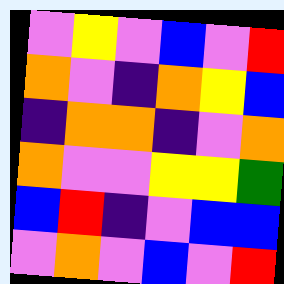[["violet", "yellow", "violet", "blue", "violet", "red"], ["orange", "violet", "indigo", "orange", "yellow", "blue"], ["indigo", "orange", "orange", "indigo", "violet", "orange"], ["orange", "violet", "violet", "yellow", "yellow", "green"], ["blue", "red", "indigo", "violet", "blue", "blue"], ["violet", "orange", "violet", "blue", "violet", "red"]]